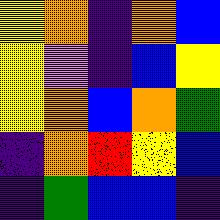[["yellow", "orange", "indigo", "orange", "blue"], ["yellow", "violet", "indigo", "blue", "yellow"], ["yellow", "orange", "blue", "orange", "green"], ["indigo", "orange", "red", "yellow", "blue"], ["indigo", "green", "blue", "blue", "indigo"]]